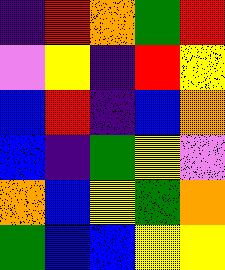[["indigo", "red", "orange", "green", "red"], ["violet", "yellow", "indigo", "red", "yellow"], ["blue", "red", "indigo", "blue", "orange"], ["blue", "indigo", "green", "yellow", "violet"], ["orange", "blue", "yellow", "green", "orange"], ["green", "blue", "blue", "yellow", "yellow"]]